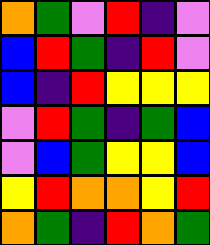[["orange", "green", "violet", "red", "indigo", "violet"], ["blue", "red", "green", "indigo", "red", "violet"], ["blue", "indigo", "red", "yellow", "yellow", "yellow"], ["violet", "red", "green", "indigo", "green", "blue"], ["violet", "blue", "green", "yellow", "yellow", "blue"], ["yellow", "red", "orange", "orange", "yellow", "red"], ["orange", "green", "indigo", "red", "orange", "green"]]